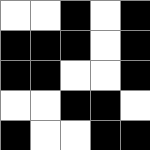[["white", "white", "black", "white", "black"], ["black", "black", "black", "white", "black"], ["black", "black", "white", "white", "black"], ["white", "white", "black", "black", "white"], ["black", "white", "white", "black", "black"]]